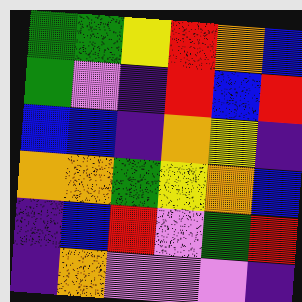[["green", "green", "yellow", "red", "orange", "blue"], ["green", "violet", "indigo", "red", "blue", "red"], ["blue", "blue", "indigo", "orange", "yellow", "indigo"], ["orange", "orange", "green", "yellow", "orange", "blue"], ["indigo", "blue", "red", "violet", "green", "red"], ["indigo", "orange", "violet", "violet", "violet", "indigo"]]